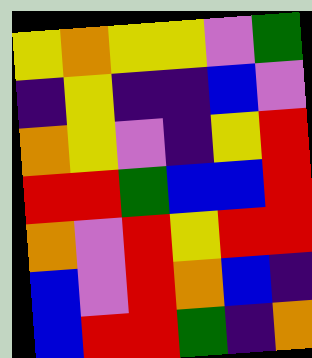[["yellow", "orange", "yellow", "yellow", "violet", "green"], ["indigo", "yellow", "indigo", "indigo", "blue", "violet"], ["orange", "yellow", "violet", "indigo", "yellow", "red"], ["red", "red", "green", "blue", "blue", "red"], ["orange", "violet", "red", "yellow", "red", "red"], ["blue", "violet", "red", "orange", "blue", "indigo"], ["blue", "red", "red", "green", "indigo", "orange"]]